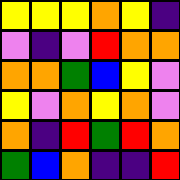[["yellow", "yellow", "yellow", "orange", "yellow", "indigo"], ["violet", "indigo", "violet", "red", "orange", "orange"], ["orange", "orange", "green", "blue", "yellow", "violet"], ["yellow", "violet", "orange", "yellow", "orange", "violet"], ["orange", "indigo", "red", "green", "red", "orange"], ["green", "blue", "orange", "indigo", "indigo", "red"]]